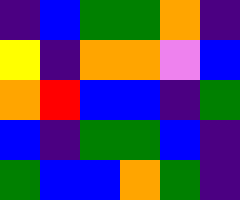[["indigo", "blue", "green", "green", "orange", "indigo"], ["yellow", "indigo", "orange", "orange", "violet", "blue"], ["orange", "red", "blue", "blue", "indigo", "green"], ["blue", "indigo", "green", "green", "blue", "indigo"], ["green", "blue", "blue", "orange", "green", "indigo"]]